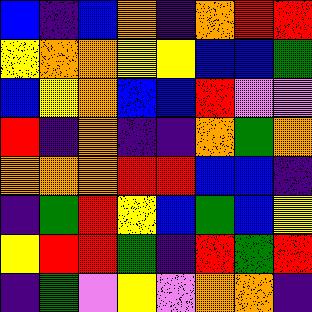[["blue", "indigo", "blue", "orange", "indigo", "orange", "red", "red"], ["yellow", "orange", "orange", "yellow", "yellow", "blue", "blue", "green"], ["blue", "yellow", "orange", "blue", "blue", "red", "violet", "violet"], ["red", "indigo", "orange", "indigo", "indigo", "orange", "green", "orange"], ["orange", "orange", "orange", "red", "red", "blue", "blue", "indigo"], ["indigo", "green", "red", "yellow", "blue", "green", "blue", "yellow"], ["yellow", "red", "red", "green", "indigo", "red", "green", "red"], ["indigo", "green", "violet", "yellow", "violet", "orange", "orange", "indigo"]]